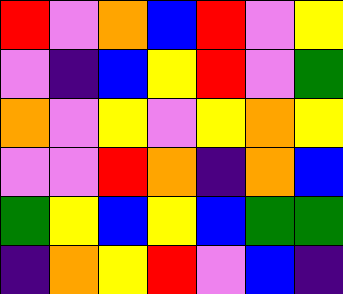[["red", "violet", "orange", "blue", "red", "violet", "yellow"], ["violet", "indigo", "blue", "yellow", "red", "violet", "green"], ["orange", "violet", "yellow", "violet", "yellow", "orange", "yellow"], ["violet", "violet", "red", "orange", "indigo", "orange", "blue"], ["green", "yellow", "blue", "yellow", "blue", "green", "green"], ["indigo", "orange", "yellow", "red", "violet", "blue", "indigo"]]